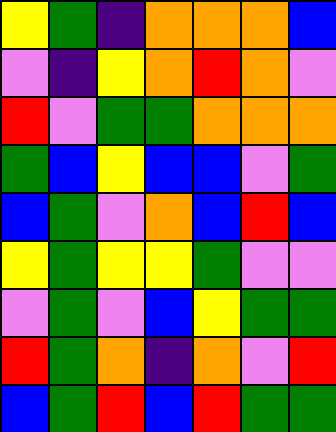[["yellow", "green", "indigo", "orange", "orange", "orange", "blue"], ["violet", "indigo", "yellow", "orange", "red", "orange", "violet"], ["red", "violet", "green", "green", "orange", "orange", "orange"], ["green", "blue", "yellow", "blue", "blue", "violet", "green"], ["blue", "green", "violet", "orange", "blue", "red", "blue"], ["yellow", "green", "yellow", "yellow", "green", "violet", "violet"], ["violet", "green", "violet", "blue", "yellow", "green", "green"], ["red", "green", "orange", "indigo", "orange", "violet", "red"], ["blue", "green", "red", "blue", "red", "green", "green"]]